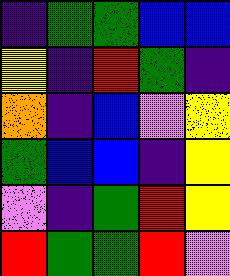[["indigo", "green", "green", "blue", "blue"], ["yellow", "indigo", "red", "green", "indigo"], ["orange", "indigo", "blue", "violet", "yellow"], ["green", "blue", "blue", "indigo", "yellow"], ["violet", "indigo", "green", "red", "yellow"], ["red", "green", "green", "red", "violet"]]